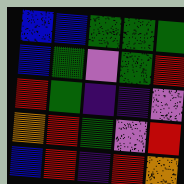[["blue", "blue", "green", "green", "green"], ["blue", "green", "violet", "green", "red"], ["red", "green", "indigo", "indigo", "violet"], ["orange", "red", "green", "violet", "red"], ["blue", "red", "indigo", "red", "orange"]]